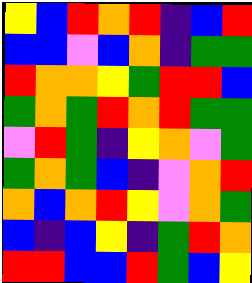[["yellow", "blue", "red", "orange", "red", "indigo", "blue", "red"], ["blue", "blue", "violet", "blue", "orange", "indigo", "green", "green"], ["red", "orange", "orange", "yellow", "green", "red", "red", "blue"], ["green", "orange", "green", "red", "orange", "red", "green", "green"], ["violet", "red", "green", "indigo", "yellow", "orange", "violet", "green"], ["green", "orange", "green", "blue", "indigo", "violet", "orange", "red"], ["orange", "blue", "orange", "red", "yellow", "violet", "orange", "green"], ["blue", "indigo", "blue", "yellow", "indigo", "green", "red", "orange"], ["red", "red", "blue", "blue", "red", "green", "blue", "yellow"]]